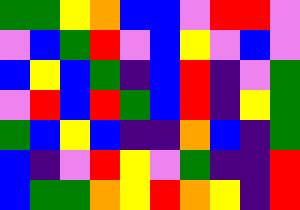[["green", "green", "yellow", "orange", "blue", "blue", "violet", "red", "red", "violet"], ["violet", "blue", "green", "red", "violet", "blue", "yellow", "violet", "blue", "violet"], ["blue", "yellow", "blue", "green", "indigo", "blue", "red", "indigo", "violet", "green"], ["violet", "red", "blue", "red", "green", "blue", "red", "indigo", "yellow", "green"], ["green", "blue", "yellow", "blue", "indigo", "indigo", "orange", "blue", "indigo", "green"], ["blue", "indigo", "violet", "red", "yellow", "violet", "green", "indigo", "indigo", "red"], ["blue", "green", "green", "orange", "yellow", "red", "orange", "yellow", "indigo", "red"]]